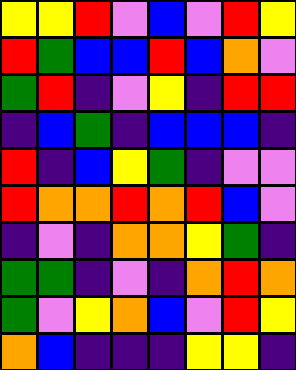[["yellow", "yellow", "red", "violet", "blue", "violet", "red", "yellow"], ["red", "green", "blue", "blue", "red", "blue", "orange", "violet"], ["green", "red", "indigo", "violet", "yellow", "indigo", "red", "red"], ["indigo", "blue", "green", "indigo", "blue", "blue", "blue", "indigo"], ["red", "indigo", "blue", "yellow", "green", "indigo", "violet", "violet"], ["red", "orange", "orange", "red", "orange", "red", "blue", "violet"], ["indigo", "violet", "indigo", "orange", "orange", "yellow", "green", "indigo"], ["green", "green", "indigo", "violet", "indigo", "orange", "red", "orange"], ["green", "violet", "yellow", "orange", "blue", "violet", "red", "yellow"], ["orange", "blue", "indigo", "indigo", "indigo", "yellow", "yellow", "indigo"]]